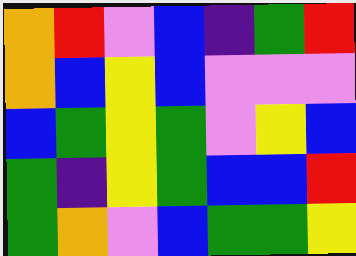[["orange", "red", "violet", "blue", "indigo", "green", "red"], ["orange", "blue", "yellow", "blue", "violet", "violet", "violet"], ["blue", "green", "yellow", "green", "violet", "yellow", "blue"], ["green", "indigo", "yellow", "green", "blue", "blue", "red"], ["green", "orange", "violet", "blue", "green", "green", "yellow"]]